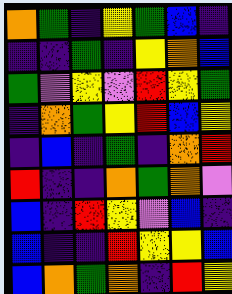[["orange", "green", "indigo", "yellow", "green", "blue", "indigo"], ["indigo", "indigo", "green", "indigo", "yellow", "orange", "blue"], ["green", "violet", "yellow", "violet", "red", "yellow", "green"], ["indigo", "orange", "green", "yellow", "red", "blue", "yellow"], ["indigo", "blue", "indigo", "green", "indigo", "orange", "red"], ["red", "indigo", "indigo", "orange", "green", "orange", "violet"], ["blue", "indigo", "red", "yellow", "violet", "blue", "indigo"], ["blue", "indigo", "indigo", "red", "yellow", "yellow", "blue"], ["blue", "orange", "green", "orange", "indigo", "red", "yellow"]]